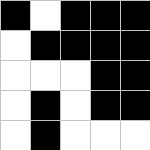[["black", "white", "black", "black", "black"], ["white", "black", "black", "black", "black"], ["white", "white", "white", "black", "black"], ["white", "black", "white", "black", "black"], ["white", "black", "white", "white", "white"]]